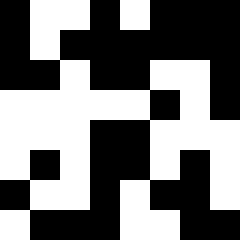[["black", "white", "white", "black", "white", "black", "black", "black"], ["black", "white", "black", "black", "black", "black", "black", "black"], ["black", "black", "white", "black", "black", "white", "white", "black"], ["white", "white", "white", "white", "white", "black", "white", "black"], ["white", "white", "white", "black", "black", "white", "white", "white"], ["white", "black", "white", "black", "black", "white", "black", "white"], ["black", "white", "white", "black", "white", "black", "black", "white"], ["white", "black", "black", "black", "white", "white", "black", "black"]]